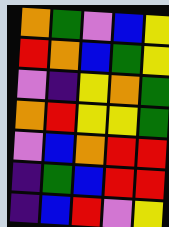[["orange", "green", "violet", "blue", "yellow"], ["red", "orange", "blue", "green", "yellow"], ["violet", "indigo", "yellow", "orange", "green"], ["orange", "red", "yellow", "yellow", "green"], ["violet", "blue", "orange", "red", "red"], ["indigo", "green", "blue", "red", "red"], ["indigo", "blue", "red", "violet", "yellow"]]